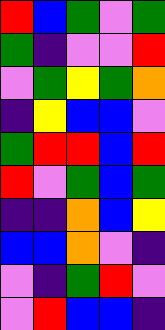[["red", "blue", "green", "violet", "green"], ["green", "indigo", "violet", "violet", "red"], ["violet", "green", "yellow", "green", "orange"], ["indigo", "yellow", "blue", "blue", "violet"], ["green", "red", "red", "blue", "red"], ["red", "violet", "green", "blue", "green"], ["indigo", "indigo", "orange", "blue", "yellow"], ["blue", "blue", "orange", "violet", "indigo"], ["violet", "indigo", "green", "red", "violet"], ["violet", "red", "blue", "blue", "indigo"]]